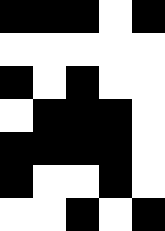[["black", "black", "black", "white", "black"], ["white", "white", "white", "white", "white"], ["black", "white", "black", "white", "white"], ["white", "black", "black", "black", "white"], ["black", "black", "black", "black", "white"], ["black", "white", "white", "black", "white"], ["white", "white", "black", "white", "black"]]